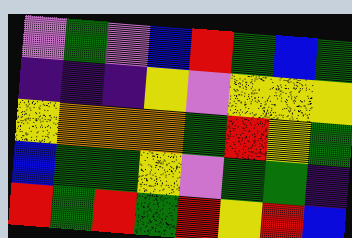[["violet", "green", "violet", "blue", "red", "green", "blue", "green"], ["indigo", "indigo", "indigo", "yellow", "violet", "yellow", "yellow", "yellow"], ["yellow", "orange", "orange", "orange", "green", "red", "yellow", "green"], ["blue", "green", "green", "yellow", "violet", "green", "green", "indigo"], ["red", "green", "red", "green", "red", "yellow", "red", "blue"]]